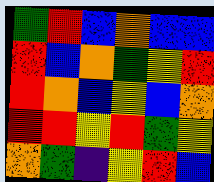[["green", "red", "blue", "orange", "blue", "blue"], ["red", "blue", "orange", "green", "yellow", "red"], ["red", "orange", "blue", "yellow", "blue", "orange"], ["red", "red", "yellow", "red", "green", "yellow"], ["orange", "green", "indigo", "yellow", "red", "blue"]]